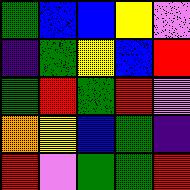[["green", "blue", "blue", "yellow", "violet"], ["indigo", "green", "yellow", "blue", "red"], ["green", "red", "green", "red", "violet"], ["orange", "yellow", "blue", "green", "indigo"], ["red", "violet", "green", "green", "red"]]